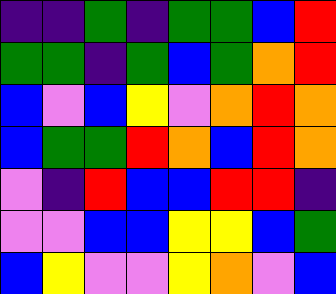[["indigo", "indigo", "green", "indigo", "green", "green", "blue", "red"], ["green", "green", "indigo", "green", "blue", "green", "orange", "red"], ["blue", "violet", "blue", "yellow", "violet", "orange", "red", "orange"], ["blue", "green", "green", "red", "orange", "blue", "red", "orange"], ["violet", "indigo", "red", "blue", "blue", "red", "red", "indigo"], ["violet", "violet", "blue", "blue", "yellow", "yellow", "blue", "green"], ["blue", "yellow", "violet", "violet", "yellow", "orange", "violet", "blue"]]